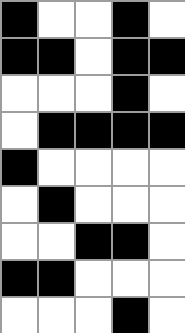[["black", "white", "white", "black", "white"], ["black", "black", "white", "black", "black"], ["white", "white", "white", "black", "white"], ["white", "black", "black", "black", "black"], ["black", "white", "white", "white", "white"], ["white", "black", "white", "white", "white"], ["white", "white", "black", "black", "white"], ["black", "black", "white", "white", "white"], ["white", "white", "white", "black", "white"]]